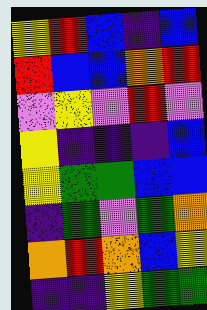[["yellow", "red", "blue", "indigo", "blue"], ["red", "blue", "blue", "orange", "red"], ["violet", "yellow", "violet", "red", "violet"], ["yellow", "indigo", "indigo", "indigo", "blue"], ["yellow", "green", "green", "blue", "blue"], ["indigo", "green", "violet", "green", "orange"], ["orange", "red", "orange", "blue", "yellow"], ["indigo", "indigo", "yellow", "green", "green"]]